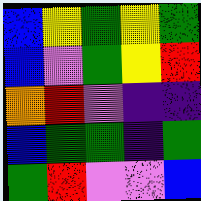[["blue", "yellow", "green", "yellow", "green"], ["blue", "violet", "green", "yellow", "red"], ["orange", "red", "violet", "indigo", "indigo"], ["blue", "green", "green", "indigo", "green"], ["green", "red", "violet", "violet", "blue"]]